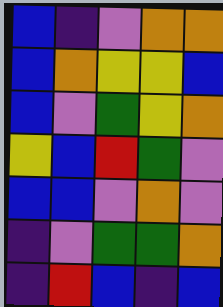[["blue", "indigo", "violet", "orange", "orange"], ["blue", "orange", "yellow", "yellow", "blue"], ["blue", "violet", "green", "yellow", "orange"], ["yellow", "blue", "red", "green", "violet"], ["blue", "blue", "violet", "orange", "violet"], ["indigo", "violet", "green", "green", "orange"], ["indigo", "red", "blue", "indigo", "blue"]]